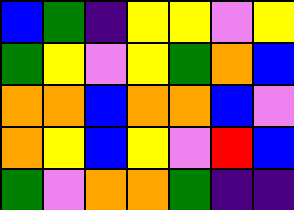[["blue", "green", "indigo", "yellow", "yellow", "violet", "yellow"], ["green", "yellow", "violet", "yellow", "green", "orange", "blue"], ["orange", "orange", "blue", "orange", "orange", "blue", "violet"], ["orange", "yellow", "blue", "yellow", "violet", "red", "blue"], ["green", "violet", "orange", "orange", "green", "indigo", "indigo"]]